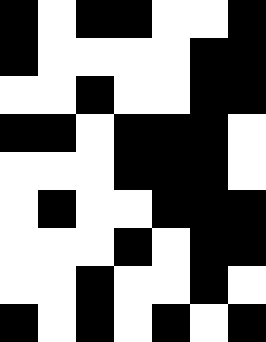[["black", "white", "black", "black", "white", "white", "black"], ["black", "white", "white", "white", "white", "black", "black"], ["white", "white", "black", "white", "white", "black", "black"], ["black", "black", "white", "black", "black", "black", "white"], ["white", "white", "white", "black", "black", "black", "white"], ["white", "black", "white", "white", "black", "black", "black"], ["white", "white", "white", "black", "white", "black", "black"], ["white", "white", "black", "white", "white", "black", "white"], ["black", "white", "black", "white", "black", "white", "black"]]